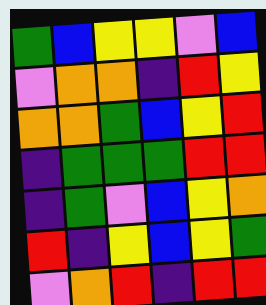[["green", "blue", "yellow", "yellow", "violet", "blue"], ["violet", "orange", "orange", "indigo", "red", "yellow"], ["orange", "orange", "green", "blue", "yellow", "red"], ["indigo", "green", "green", "green", "red", "red"], ["indigo", "green", "violet", "blue", "yellow", "orange"], ["red", "indigo", "yellow", "blue", "yellow", "green"], ["violet", "orange", "red", "indigo", "red", "red"]]